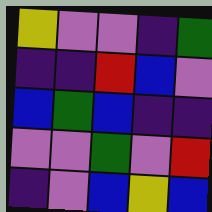[["yellow", "violet", "violet", "indigo", "green"], ["indigo", "indigo", "red", "blue", "violet"], ["blue", "green", "blue", "indigo", "indigo"], ["violet", "violet", "green", "violet", "red"], ["indigo", "violet", "blue", "yellow", "blue"]]